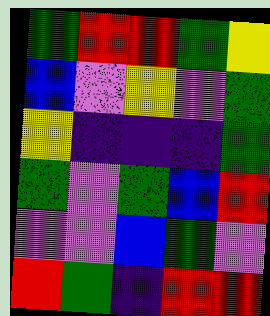[["green", "red", "red", "green", "yellow"], ["blue", "violet", "yellow", "violet", "green"], ["yellow", "indigo", "indigo", "indigo", "green"], ["green", "violet", "green", "blue", "red"], ["violet", "violet", "blue", "green", "violet"], ["red", "green", "indigo", "red", "red"]]